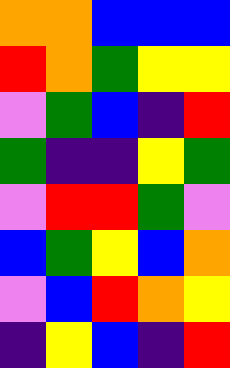[["orange", "orange", "blue", "blue", "blue"], ["red", "orange", "green", "yellow", "yellow"], ["violet", "green", "blue", "indigo", "red"], ["green", "indigo", "indigo", "yellow", "green"], ["violet", "red", "red", "green", "violet"], ["blue", "green", "yellow", "blue", "orange"], ["violet", "blue", "red", "orange", "yellow"], ["indigo", "yellow", "blue", "indigo", "red"]]